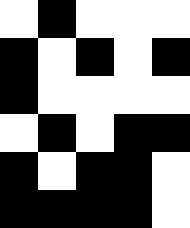[["white", "black", "white", "white", "white"], ["black", "white", "black", "white", "black"], ["black", "white", "white", "white", "white"], ["white", "black", "white", "black", "black"], ["black", "white", "black", "black", "white"], ["black", "black", "black", "black", "white"]]